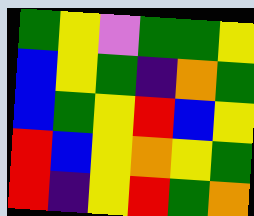[["green", "yellow", "violet", "green", "green", "yellow"], ["blue", "yellow", "green", "indigo", "orange", "green"], ["blue", "green", "yellow", "red", "blue", "yellow"], ["red", "blue", "yellow", "orange", "yellow", "green"], ["red", "indigo", "yellow", "red", "green", "orange"]]